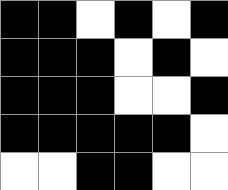[["black", "black", "white", "black", "white", "black"], ["black", "black", "black", "white", "black", "white"], ["black", "black", "black", "white", "white", "black"], ["black", "black", "black", "black", "black", "white"], ["white", "white", "black", "black", "white", "white"]]